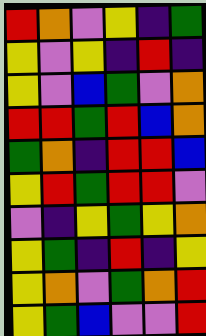[["red", "orange", "violet", "yellow", "indigo", "green"], ["yellow", "violet", "yellow", "indigo", "red", "indigo"], ["yellow", "violet", "blue", "green", "violet", "orange"], ["red", "red", "green", "red", "blue", "orange"], ["green", "orange", "indigo", "red", "red", "blue"], ["yellow", "red", "green", "red", "red", "violet"], ["violet", "indigo", "yellow", "green", "yellow", "orange"], ["yellow", "green", "indigo", "red", "indigo", "yellow"], ["yellow", "orange", "violet", "green", "orange", "red"], ["yellow", "green", "blue", "violet", "violet", "red"]]